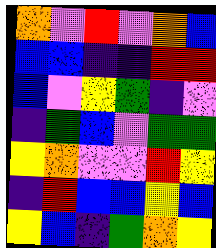[["orange", "violet", "red", "violet", "orange", "blue"], ["blue", "blue", "indigo", "indigo", "red", "red"], ["blue", "violet", "yellow", "green", "indigo", "violet"], ["indigo", "green", "blue", "violet", "green", "green"], ["yellow", "orange", "violet", "violet", "red", "yellow"], ["indigo", "red", "blue", "blue", "yellow", "blue"], ["yellow", "blue", "indigo", "green", "orange", "yellow"]]